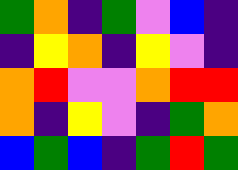[["green", "orange", "indigo", "green", "violet", "blue", "indigo"], ["indigo", "yellow", "orange", "indigo", "yellow", "violet", "indigo"], ["orange", "red", "violet", "violet", "orange", "red", "red"], ["orange", "indigo", "yellow", "violet", "indigo", "green", "orange"], ["blue", "green", "blue", "indigo", "green", "red", "green"]]